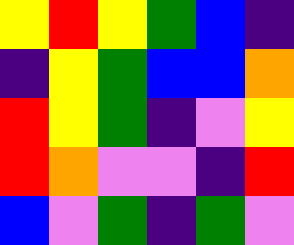[["yellow", "red", "yellow", "green", "blue", "indigo"], ["indigo", "yellow", "green", "blue", "blue", "orange"], ["red", "yellow", "green", "indigo", "violet", "yellow"], ["red", "orange", "violet", "violet", "indigo", "red"], ["blue", "violet", "green", "indigo", "green", "violet"]]